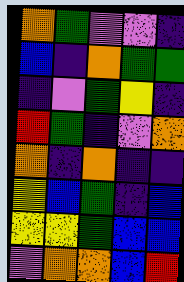[["orange", "green", "violet", "violet", "indigo"], ["blue", "indigo", "orange", "green", "green"], ["indigo", "violet", "green", "yellow", "indigo"], ["red", "green", "indigo", "violet", "orange"], ["orange", "indigo", "orange", "indigo", "indigo"], ["yellow", "blue", "green", "indigo", "blue"], ["yellow", "yellow", "green", "blue", "blue"], ["violet", "orange", "orange", "blue", "red"]]